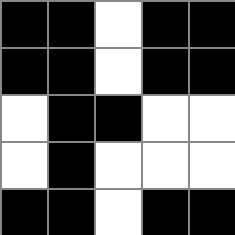[["black", "black", "white", "black", "black"], ["black", "black", "white", "black", "black"], ["white", "black", "black", "white", "white"], ["white", "black", "white", "white", "white"], ["black", "black", "white", "black", "black"]]